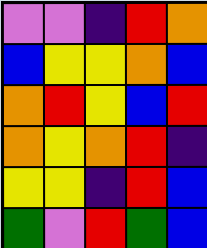[["violet", "violet", "indigo", "red", "orange"], ["blue", "yellow", "yellow", "orange", "blue"], ["orange", "red", "yellow", "blue", "red"], ["orange", "yellow", "orange", "red", "indigo"], ["yellow", "yellow", "indigo", "red", "blue"], ["green", "violet", "red", "green", "blue"]]